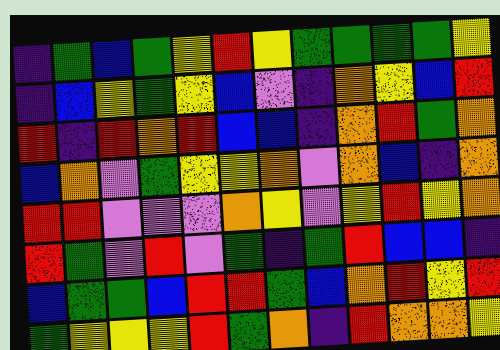[["indigo", "green", "blue", "green", "yellow", "red", "yellow", "green", "green", "green", "green", "yellow"], ["indigo", "blue", "yellow", "green", "yellow", "blue", "violet", "indigo", "orange", "yellow", "blue", "red"], ["red", "indigo", "red", "orange", "red", "blue", "blue", "indigo", "orange", "red", "green", "orange"], ["blue", "orange", "violet", "green", "yellow", "yellow", "orange", "violet", "orange", "blue", "indigo", "orange"], ["red", "red", "violet", "violet", "violet", "orange", "yellow", "violet", "yellow", "red", "yellow", "orange"], ["red", "green", "violet", "red", "violet", "green", "indigo", "green", "red", "blue", "blue", "indigo"], ["blue", "green", "green", "blue", "red", "red", "green", "blue", "orange", "red", "yellow", "red"], ["green", "yellow", "yellow", "yellow", "red", "green", "orange", "indigo", "red", "orange", "orange", "yellow"]]